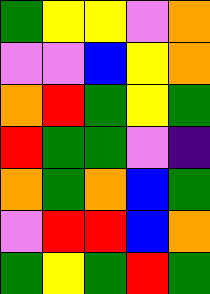[["green", "yellow", "yellow", "violet", "orange"], ["violet", "violet", "blue", "yellow", "orange"], ["orange", "red", "green", "yellow", "green"], ["red", "green", "green", "violet", "indigo"], ["orange", "green", "orange", "blue", "green"], ["violet", "red", "red", "blue", "orange"], ["green", "yellow", "green", "red", "green"]]